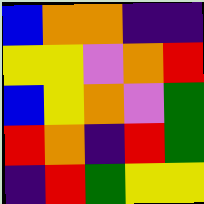[["blue", "orange", "orange", "indigo", "indigo"], ["yellow", "yellow", "violet", "orange", "red"], ["blue", "yellow", "orange", "violet", "green"], ["red", "orange", "indigo", "red", "green"], ["indigo", "red", "green", "yellow", "yellow"]]